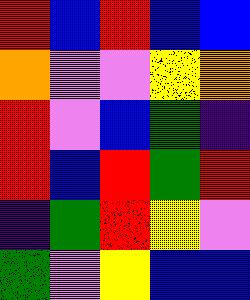[["red", "blue", "red", "blue", "blue"], ["orange", "violet", "violet", "yellow", "orange"], ["red", "violet", "blue", "green", "indigo"], ["red", "blue", "red", "green", "red"], ["indigo", "green", "red", "yellow", "violet"], ["green", "violet", "yellow", "blue", "blue"]]